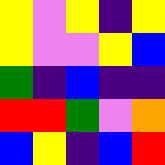[["yellow", "violet", "yellow", "indigo", "yellow"], ["yellow", "violet", "violet", "yellow", "blue"], ["green", "indigo", "blue", "indigo", "indigo"], ["red", "red", "green", "violet", "orange"], ["blue", "yellow", "indigo", "blue", "red"]]